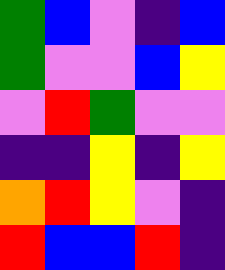[["green", "blue", "violet", "indigo", "blue"], ["green", "violet", "violet", "blue", "yellow"], ["violet", "red", "green", "violet", "violet"], ["indigo", "indigo", "yellow", "indigo", "yellow"], ["orange", "red", "yellow", "violet", "indigo"], ["red", "blue", "blue", "red", "indigo"]]